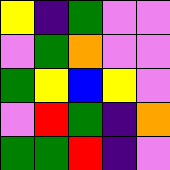[["yellow", "indigo", "green", "violet", "violet"], ["violet", "green", "orange", "violet", "violet"], ["green", "yellow", "blue", "yellow", "violet"], ["violet", "red", "green", "indigo", "orange"], ["green", "green", "red", "indigo", "violet"]]